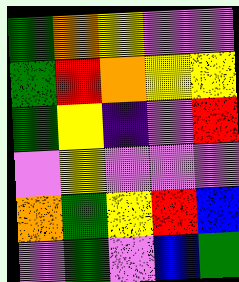[["green", "orange", "yellow", "violet", "violet"], ["green", "red", "orange", "yellow", "yellow"], ["green", "yellow", "indigo", "violet", "red"], ["violet", "yellow", "violet", "violet", "violet"], ["orange", "green", "yellow", "red", "blue"], ["violet", "green", "violet", "blue", "green"]]